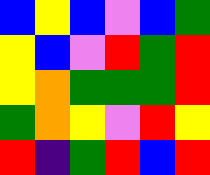[["blue", "yellow", "blue", "violet", "blue", "green"], ["yellow", "blue", "violet", "red", "green", "red"], ["yellow", "orange", "green", "green", "green", "red"], ["green", "orange", "yellow", "violet", "red", "yellow"], ["red", "indigo", "green", "red", "blue", "red"]]